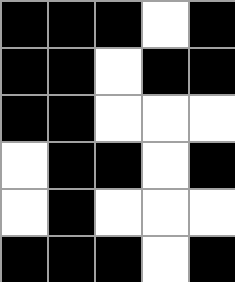[["black", "black", "black", "white", "black"], ["black", "black", "white", "black", "black"], ["black", "black", "white", "white", "white"], ["white", "black", "black", "white", "black"], ["white", "black", "white", "white", "white"], ["black", "black", "black", "white", "black"]]